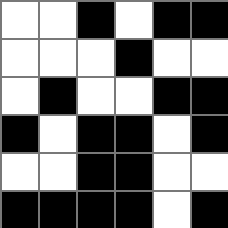[["white", "white", "black", "white", "black", "black"], ["white", "white", "white", "black", "white", "white"], ["white", "black", "white", "white", "black", "black"], ["black", "white", "black", "black", "white", "black"], ["white", "white", "black", "black", "white", "white"], ["black", "black", "black", "black", "white", "black"]]